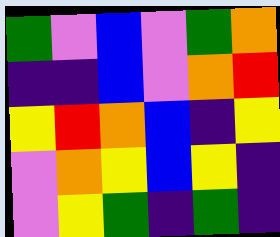[["green", "violet", "blue", "violet", "green", "orange"], ["indigo", "indigo", "blue", "violet", "orange", "red"], ["yellow", "red", "orange", "blue", "indigo", "yellow"], ["violet", "orange", "yellow", "blue", "yellow", "indigo"], ["violet", "yellow", "green", "indigo", "green", "indigo"]]